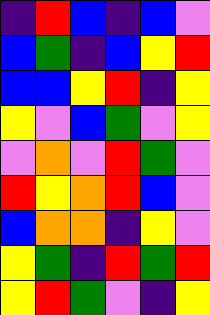[["indigo", "red", "blue", "indigo", "blue", "violet"], ["blue", "green", "indigo", "blue", "yellow", "red"], ["blue", "blue", "yellow", "red", "indigo", "yellow"], ["yellow", "violet", "blue", "green", "violet", "yellow"], ["violet", "orange", "violet", "red", "green", "violet"], ["red", "yellow", "orange", "red", "blue", "violet"], ["blue", "orange", "orange", "indigo", "yellow", "violet"], ["yellow", "green", "indigo", "red", "green", "red"], ["yellow", "red", "green", "violet", "indigo", "yellow"]]